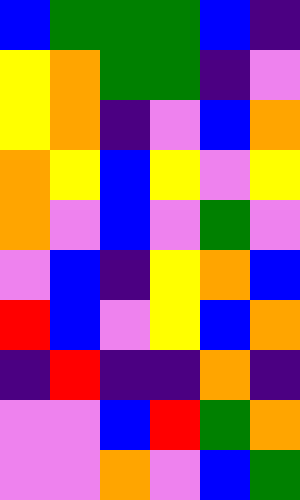[["blue", "green", "green", "green", "blue", "indigo"], ["yellow", "orange", "green", "green", "indigo", "violet"], ["yellow", "orange", "indigo", "violet", "blue", "orange"], ["orange", "yellow", "blue", "yellow", "violet", "yellow"], ["orange", "violet", "blue", "violet", "green", "violet"], ["violet", "blue", "indigo", "yellow", "orange", "blue"], ["red", "blue", "violet", "yellow", "blue", "orange"], ["indigo", "red", "indigo", "indigo", "orange", "indigo"], ["violet", "violet", "blue", "red", "green", "orange"], ["violet", "violet", "orange", "violet", "blue", "green"]]